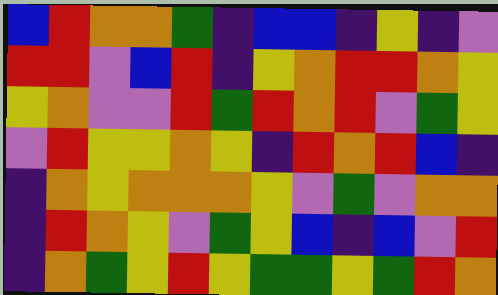[["blue", "red", "orange", "orange", "green", "indigo", "blue", "blue", "indigo", "yellow", "indigo", "violet"], ["red", "red", "violet", "blue", "red", "indigo", "yellow", "orange", "red", "red", "orange", "yellow"], ["yellow", "orange", "violet", "violet", "red", "green", "red", "orange", "red", "violet", "green", "yellow"], ["violet", "red", "yellow", "yellow", "orange", "yellow", "indigo", "red", "orange", "red", "blue", "indigo"], ["indigo", "orange", "yellow", "orange", "orange", "orange", "yellow", "violet", "green", "violet", "orange", "orange"], ["indigo", "red", "orange", "yellow", "violet", "green", "yellow", "blue", "indigo", "blue", "violet", "red"], ["indigo", "orange", "green", "yellow", "red", "yellow", "green", "green", "yellow", "green", "red", "orange"]]